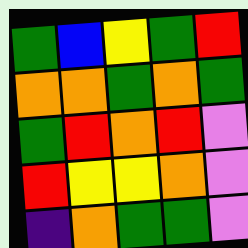[["green", "blue", "yellow", "green", "red"], ["orange", "orange", "green", "orange", "green"], ["green", "red", "orange", "red", "violet"], ["red", "yellow", "yellow", "orange", "violet"], ["indigo", "orange", "green", "green", "violet"]]